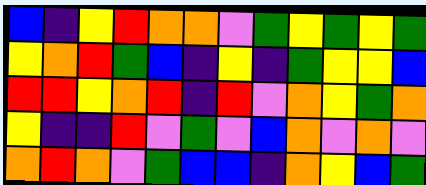[["blue", "indigo", "yellow", "red", "orange", "orange", "violet", "green", "yellow", "green", "yellow", "green"], ["yellow", "orange", "red", "green", "blue", "indigo", "yellow", "indigo", "green", "yellow", "yellow", "blue"], ["red", "red", "yellow", "orange", "red", "indigo", "red", "violet", "orange", "yellow", "green", "orange"], ["yellow", "indigo", "indigo", "red", "violet", "green", "violet", "blue", "orange", "violet", "orange", "violet"], ["orange", "red", "orange", "violet", "green", "blue", "blue", "indigo", "orange", "yellow", "blue", "green"]]